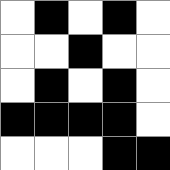[["white", "black", "white", "black", "white"], ["white", "white", "black", "white", "white"], ["white", "black", "white", "black", "white"], ["black", "black", "black", "black", "white"], ["white", "white", "white", "black", "black"]]